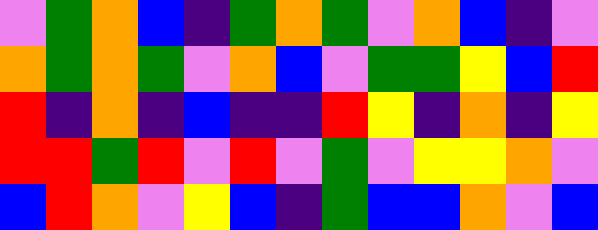[["violet", "green", "orange", "blue", "indigo", "green", "orange", "green", "violet", "orange", "blue", "indigo", "violet"], ["orange", "green", "orange", "green", "violet", "orange", "blue", "violet", "green", "green", "yellow", "blue", "red"], ["red", "indigo", "orange", "indigo", "blue", "indigo", "indigo", "red", "yellow", "indigo", "orange", "indigo", "yellow"], ["red", "red", "green", "red", "violet", "red", "violet", "green", "violet", "yellow", "yellow", "orange", "violet"], ["blue", "red", "orange", "violet", "yellow", "blue", "indigo", "green", "blue", "blue", "orange", "violet", "blue"]]